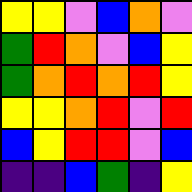[["yellow", "yellow", "violet", "blue", "orange", "violet"], ["green", "red", "orange", "violet", "blue", "yellow"], ["green", "orange", "red", "orange", "red", "yellow"], ["yellow", "yellow", "orange", "red", "violet", "red"], ["blue", "yellow", "red", "red", "violet", "blue"], ["indigo", "indigo", "blue", "green", "indigo", "yellow"]]